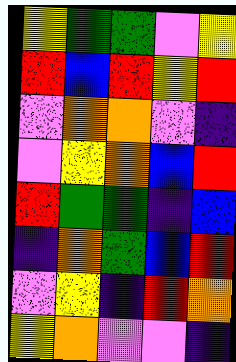[["yellow", "green", "green", "violet", "yellow"], ["red", "blue", "red", "yellow", "red"], ["violet", "orange", "orange", "violet", "indigo"], ["violet", "yellow", "orange", "blue", "red"], ["red", "green", "green", "indigo", "blue"], ["indigo", "orange", "green", "blue", "red"], ["violet", "yellow", "indigo", "red", "orange"], ["yellow", "orange", "violet", "violet", "indigo"]]